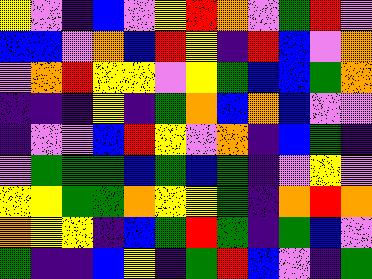[["yellow", "violet", "indigo", "blue", "violet", "yellow", "red", "orange", "violet", "green", "red", "violet"], ["blue", "blue", "violet", "orange", "blue", "red", "yellow", "indigo", "red", "blue", "violet", "orange"], ["violet", "orange", "red", "yellow", "yellow", "violet", "yellow", "green", "blue", "blue", "green", "orange"], ["indigo", "indigo", "indigo", "yellow", "indigo", "green", "orange", "blue", "orange", "blue", "violet", "violet"], ["indigo", "violet", "violet", "blue", "red", "yellow", "violet", "orange", "indigo", "blue", "green", "indigo"], ["violet", "green", "green", "green", "blue", "green", "blue", "green", "indigo", "violet", "yellow", "violet"], ["yellow", "yellow", "green", "green", "orange", "yellow", "yellow", "green", "indigo", "orange", "red", "orange"], ["orange", "yellow", "yellow", "indigo", "blue", "green", "red", "green", "indigo", "green", "blue", "violet"], ["green", "indigo", "indigo", "blue", "yellow", "indigo", "green", "red", "blue", "violet", "indigo", "green"]]